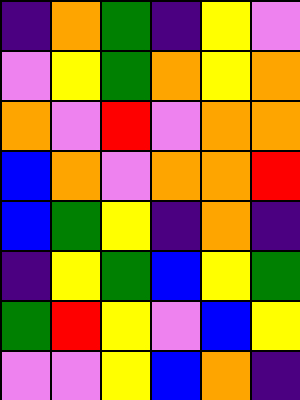[["indigo", "orange", "green", "indigo", "yellow", "violet"], ["violet", "yellow", "green", "orange", "yellow", "orange"], ["orange", "violet", "red", "violet", "orange", "orange"], ["blue", "orange", "violet", "orange", "orange", "red"], ["blue", "green", "yellow", "indigo", "orange", "indigo"], ["indigo", "yellow", "green", "blue", "yellow", "green"], ["green", "red", "yellow", "violet", "blue", "yellow"], ["violet", "violet", "yellow", "blue", "orange", "indigo"]]